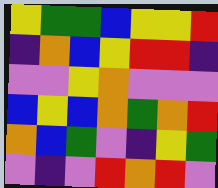[["yellow", "green", "green", "blue", "yellow", "yellow", "red"], ["indigo", "orange", "blue", "yellow", "red", "red", "indigo"], ["violet", "violet", "yellow", "orange", "violet", "violet", "violet"], ["blue", "yellow", "blue", "orange", "green", "orange", "red"], ["orange", "blue", "green", "violet", "indigo", "yellow", "green"], ["violet", "indigo", "violet", "red", "orange", "red", "violet"]]